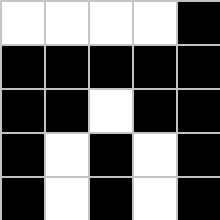[["white", "white", "white", "white", "black"], ["black", "black", "black", "black", "black"], ["black", "black", "white", "black", "black"], ["black", "white", "black", "white", "black"], ["black", "white", "black", "white", "black"]]